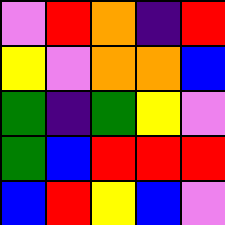[["violet", "red", "orange", "indigo", "red"], ["yellow", "violet", "orange", "orange", "blue"], ["green", "indigo", "green", "yellow", "violet"], ["green", "blue", "red", "red", "red"], ["blue", "red", "yellow", "blue", "violet"]]